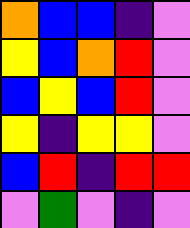[["orange", "blue", "blue", "indigo", "violet"], ["yellow", "blue", "orange", "red", "violet"], ["blue", "yellow", "blue", "red", "violet"], ["yellow", "indigo", "yellow", "yellow", "violet"], ["blue", "red", "indigo", "red", "red"], ["violet", "green", "violet", "indigo", "violet"]]